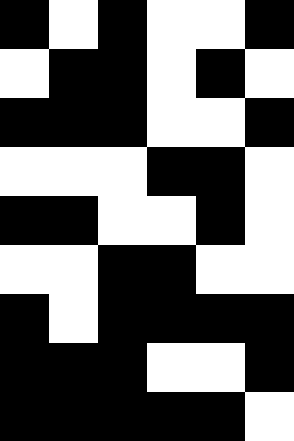[["black", "white", "black", "white", "white", "black"], ["white", "black", "black", "white", "black", "white"], ["black", "black", "black", "white", "white", "black"], ["white", "white", "white", "black", "black", "white"], ["black", "black", "white", "white", "black", "white"], ["white", "white", "black", "black", "white", "white"], ["black", "white", "black", "black", "black", "black"], ["black", "black", "black", "white", "white", "black"], ["black", "black", "black", "black", "black", "white"]]